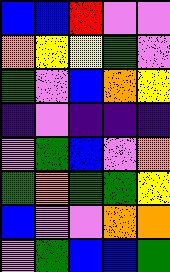[["blue", "blue", "red", "violet", "violet"], ["orange", "yellow", "yellow", "green", "violet"], ["green", "violet", "blue", "orange", "yellow"], ["indigo", "violet", "indigo", "indigo", "indigo"], ["violet", "green", "blue", "violet", "orange"], ["green", "orange", "green", "green", "yellow"], ["blue", "violet", "violet", "orange", "orange"], ["violet", "green", "blue", "blue", "green"]]